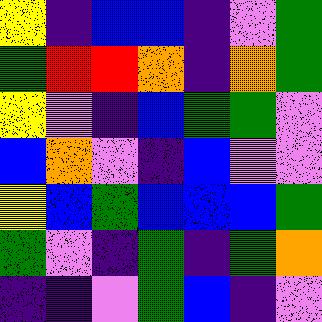[["yellow", "indigo", "blue", "blue", "indigo", "violet", "green"], ["green", "red", "red", "orange", "indigo", "orange", "green"], ["yellow", "violet", "indigo", "blue", "green", "green", "violet"], ["blue", "orange", "violet", "indigo", "blue", "violet", "violet"], ["yellow", "blue", "green", "blue", "blue", "blue", "green"], ["green", "violet", "indigo", "green", "indigo", "green", "orange"], ["indigo", "indigo", "violet", "green", "blue", "indigo", "violet"]]